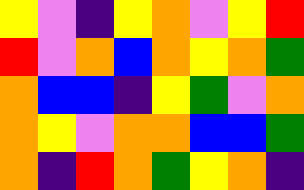[["yellow", "violet", "indigo", "yellow", "orange", "violet", "yellow", "red"], ["red", "violet", "orange", "blue", "orange", "yellow", "orange", "green"], ["orange", "blue", "blue", "indigo", "yellow", "green", "violet", "orange"], ["orange", "yellow", "violet", "orange", "orange", "blue", "blue", "green"], ["orange", "indigo", "red", "orange", "green", "yellow", "orange", "indigo"]]